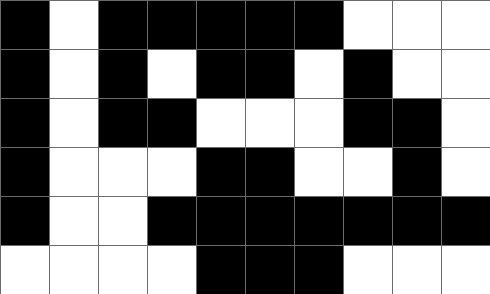[["black", "white", "black", "black", "black", "black", "black", "white", "white", "white"], ["black", "white", "black", "white", "black", "black", "white", "black", "white", "white"], ["black", "white", "black", "black", "white", "white", "white", "black", "black", "white"], ["black", "white", "white", "white", "black", "black", "white", "white", "black", "white"], ["black", "white", "white", "black", "black", "black", "black", "black", "black", "black"], ["white", "white", "white", "white", "black", "black", "black", "white", "white", "white"]]